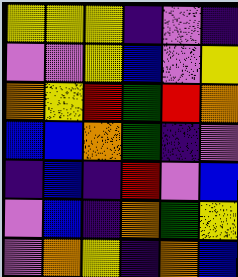[["yellow", "yellow", "yellow", "indigo", "violet", "indigo"], ["violet", "violet", "yellow", "blue", "violet", "yellow"], ["orange", "yellow", "red", "green", "red", "orange"], ["blue", "blue", "orange", "green", "indigo", "violet"], ["indigo", "blue", "indigo", "red", "violet", "blue"], ["violet", "blue", "indigo", "orange", "green", "yellow"], ["violet", "orange", "yellow", "indigo", "orange", "blue"]]